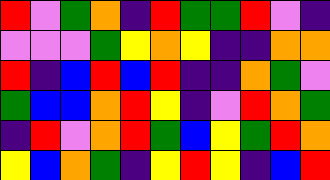[["red", "violet", "green", "orange", "indigo", "red", "green", "green", "red", "violet", "indigo"], ["violet", "violet", "violet", "green", "yellow", "orange", "yellow", "indigo", "indigo", "orange", "orange"], ["red", "indigo", "blue", "red", "blue", "red", "indigo", "indigo", "orange", "green", "violet"], ["green", "blue", "blue", "orange", "red", "yellow", "indigo", "violet", "red", "orange", "green"], ["indigo", "red", "violet", "orange", "red", "green", "blue", "yellow", "green", "red", "orange"], ["yellow", "blue", "orange", "green", "indigo", "yellow", "red", "yellow", "indigo", "blue", "red"]]